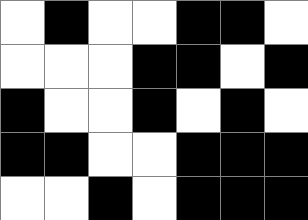[["white", "black", "white", "white", "black", "black", "white"], ["white", "white", "white", "black", "black", "white", "black"], ["black", "white", "white", "black", "white", "black", "white"], ["black", "black", "white", "white", "black", "black", "black"], ["white", "white", "black", "white", "black", "black", "black"]]